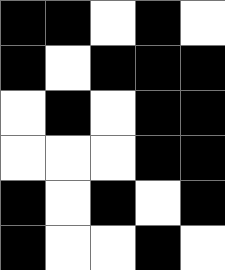[["black", "black", "white", "black", "white"], ["black", "white", "black", "black", "black"], ["white", "black", "white", "black", "black"], ["white", "white", "white", "black", "black"], ["black", "white", "black", "white", "black"], ["black", "white", "white", "black", "white"]]